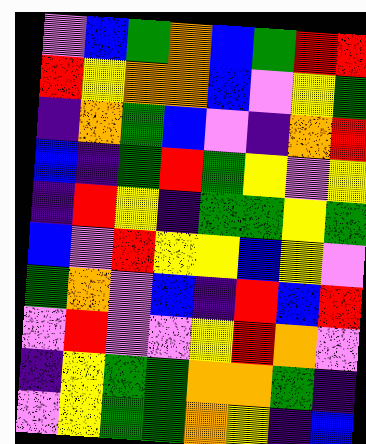[["violet", "blue", "green", "orange", "blue", "green", "red", "red"], ["red", "yellow", "orange", "orange", "blue", "violet", "yellow", "green"], ["indigo", "orange", "green", "blue", "violet", "indigo", "orange", "red"], ["blue", "indigo", "green", "red", "green", "yellow", "violet", "yellow"], ["indigo", "red", "yellow", "indigo", "green", "green", "yellow", "green"], ["blue", "violet", "red", "yellow", "yellow", "blue", "yellow", "violet"], ["green", "orange", "violet", "blue", "indigo", "red", "blue", "red"], ["violet", "red", "violet", "violet", "yellow", "red", "orange", "violet"], ["indigo", "yellow", "green", "green", "orange", "orange", "green", "indigo"], ["violet", "yellow", "green", "green", "orange", "yellow", "indigo", "blue"]]